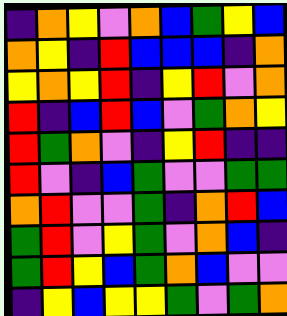[["indigo", "orange", "yellow", "violet", "orange", "blue", "green", "yellow", "blue"], ["orange", "yellow", "indigo", "red", "blue", "blue", "blue", "indigo", "orange"], ["yellow", "orange", "yellow", "red", "indigo", "yellow", "red", "violet", "orange"], ["red", "indigo", "blue", "red", "blue", "violet", "green", "orange", "yellow"], ["red", "green", "orange", "violet", "indigo", "yellow", "red", "indigo", "indigo"], ["red", "violet", "indigo", "blue", "green", "violet", "violet", "green", "green"], ["orange", "red", "violet", "violet", "green", "indigo", "orange", "red", "blue"], ["green", "red", "violet", "yellow", "green", "violet", "orange", "blue", "indigo"], ["green", "red", "yellow", "blue", "green", "orange", "blue", "violet", "violet"], ["indigo", "yellow", "blue", "yellow", "yellow", "green", "violet", "green", "orange"]]